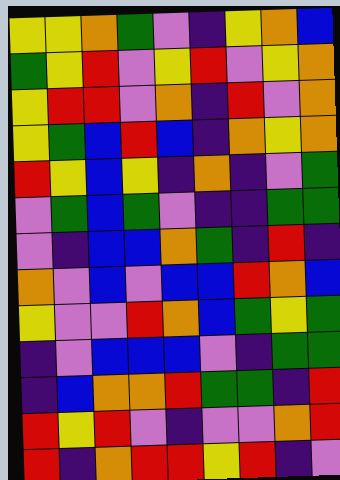[["yellow", "yellow", "orange", "green", "violet", "indigo", "yellow", "orange", "blue"], ["green", "yellow", "red", "violet", "yellow", "red", "violet", "yellow", "orange"], ["yellow", "red", "red", "violet", "orange", "indigo", "red", "violet", "orange"], ["yellow", "green", "blue", "red", "blue", "indigo", "orange", "yellow", "orange"], ["red", "yellow", "blue", "yellow", "indigo", "orange", "indigo", "violet", "green"], ["violet", "green", "blue", "green", "violet", "indigo", "indigo", "green", "green"], ["violet", "indigo", "blue", "blue", "orange", "green", "indigo", "red", "indigo"], ["orange", "violet", "blue", "violet", "blue", "blue", "red", "orange", "blue"], ["yellow", "violet", "violet", "red", "orange", "blue", "green", "yellow", "green"], ["indigo", "violet", "blue", "blue", "blue", "violet", "indigo", "green", "green"], ["indigo", "blue", "orange", "orange", "red", "green", "green", "indigo", "red"], ["red", "yellow", "red", "violet", "indigo", "violet", "violet", "orange", "red"], ["red", "indigo", "orange", "red", "red", "yellow", "red", "indigo", "violet"]]